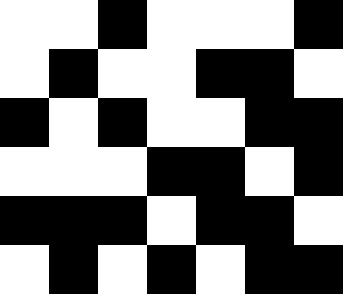[["white", "white", "black", "white", "white", "white", "black"], ["white", "black", "white", "white", "black", "black", "white"], ["black", "white", "black", "white", "white", "black", "black"], ["white", "white", "white", "black", "black", "white", "black"], ["black", "black", "black", "white", "black", "black", "white"], ["white", "black", "white", "black", "white", "black", "black"]]